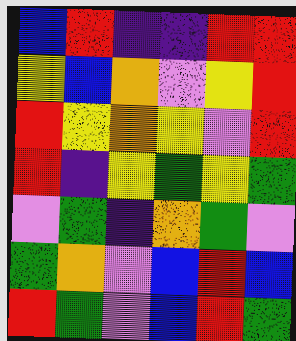[["blue", "red", "indigo", "indigo", "red", "red"], ["yellow", "blue", "orange", "violet", "yellow", "red"], ["red", "yellow", "orange", "yellow", "violet", "red"], ["red", "indigo", "yellow", "green", "yellow", "green"], ["violet", "green", "indigo", "orange", "green", "violet"], ["green", "orange", "violet", "blue", "red", "blue"], ["red", "green", "violet", "blue", "red", "green"]]